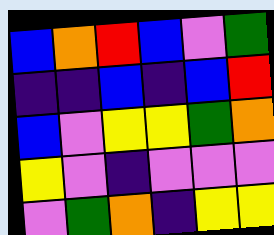[["blue", "orange", "red", "blue", "violet", "green"], ["indigo", "indigo", "blue", "indigo", "blue", "red"], ["blue", "violet", "yellow", "yellow", "green", "orange"], ["yellow", "violet", "indigo", "violet", "violet", "violet"], ["violet", "green", "orange", "indigo", "yellow", "yellow"]]